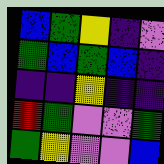[["blue", "green", "yellow", "indigo", "violet"], ["green", "blue", "green", "blue", "indigo"], ["indigo", "indigo", "yellow", "indigo", "indigo"], ["red", "green", "violet", "violet", "green"], ["green", "yellow", "violet", "violet", "blue"]]